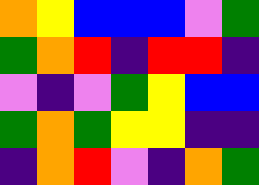[["orange", "yellow", "blue", "blue", "blue", "violet", "green"], ["green", "orange", "red", "indigo", "red", "red", "indigo"], ["violet", "indigo", "violet", "green", "yellow", "blue", "blue"], ["green", "orange", "green", "yellow", "yellow", "indigo", "indigo"], ["indigo", "orange", "red", "violet", "indigo", "orange", "green"]]